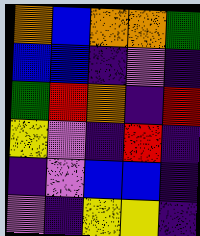[["orange", "blue", "orange", "orange", "green"], ["blue", "blue", "indigo", "violet", "indigo"], ["green", "red", "orange", "indigo", "red"], ["yellow", "violet", "indigo", "red", "indigo"], ["indigo", "violet", "blue", "blue", "indigo"], ["violet", "indigo", "yellow", "yellow", "indigo"]]